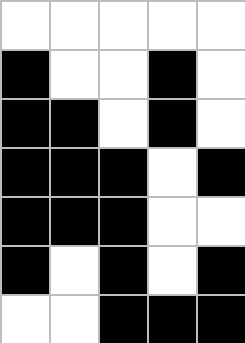[["white", "white", "white", "white", "white"], ["black", "white", "white", "black", "white"], ["black", "black", "white", "black", "white"], ["black", "black", "black", "white", "black"], ["black", "black", "black", "white", "white"], ["black", "white", "black", "white", "black"], ["white", "white", "black", "black", "black"]]